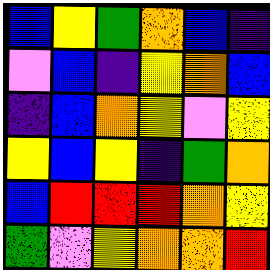[["blue", "yellow", "green", "orange", "blue", "indigo"], ["violet", "blue", "indigo", "yellow", "orange", "blue"], ["indigo", "blue", "orange", "yellow", "violet", "yellow"], ["yellow", "blue", "yellow", "indigo", "green", "orange"], ["blue", "red", "red", "red", "orange", "yellow"], ["green", "violet", "yellow", "orange", "orange", "red"]]